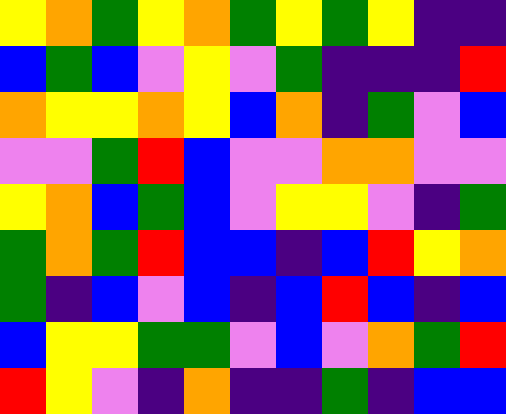[["yellow", "orange", "green", "yellow", "orange", "green", "yellow", "green", "yellow", "indigo", "indigo"], ["blue", "green", "blue", "violet", "yellow", "violet", "green", "indigo", "indigo", "indigo", "red"], ["orange", "yellow", "yellow", "orange", "yellow", "blue", "orange", "indigo", "green", "violet", "blue"], ["violet", "violet", "green", "red", "blue", "violet", "violet", "orange", "orange", "violet", "violet"], ["yellow", "orange", "blue", "green", "blue", "violet", "yellow", "yellow", "violet", "indigo", "green"], ["green", "orange", "green", "red", "blue", "blue", "indigo", "blue", "red", "yellow", "orange"], ["green", "indigo", "blue", "violet", "blue", "indigo", "blue", "red", "blue", "indigo", "blue"], ["blue", "yellow", "yellow", "green", "green", "violet", "blue", "violet", "orange", "green", "red"], ["red", "yellow", "violet", "indigo", "orange", "indigo", "indigo", "green", "indigo", "blue", "blue"]]